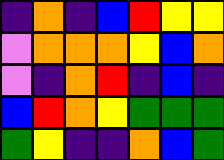[["indigo", "orange", "indigo", "blue", "red", "yellow", "yellow"], ["violet", "orange", "orange", "orange", "yellow", "blue", "orange"], ["violet", "indigo", "orange", "red", "indigo", "blue", "indigo"], ["blue", "red", "orange", "yellow", "green", "green", "green"], ["green", "yellow", "indigo", "indigo", "orange", "blue", "green"]]